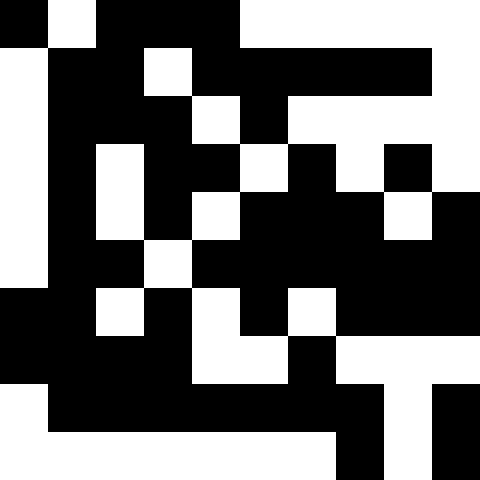[["black", "white", "black", "black", "black", "white", "white", "white", "white", "white"], ["white", "black", "black", "white", "black", "black", "black", "black", "black", "white"], ["white", "black", "black", "black", "white", "black", "white", "white", "white", "white"], ["white", "black", "white", "black", "black", "white", "black", "white", "black", "white"], ["white", "black", "white", "black", "white", "black", "black", "black", "white", "black"], ["white", "black", "black", "white", "black", "black", "black", "black", "black", "black"], ["black", "black", "white", "black", "white", "black", "white", "black", "black", "black"], ["black", "black", "black", "black", "white", "white", "black", "white", "white", "white"], ["white", "black", "black", "black", "black", "black", "black", "black", "white", "black"], ["white", "white", "white", "white", "white", "white", "white", "black", "white", "black"]]